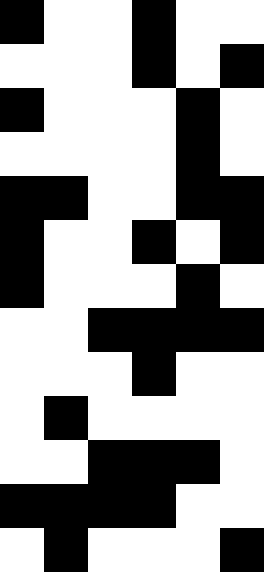[["black", "white", "white", "black", "white", "white"], ["white", "white", "white", "black", "white", "black"], ["black", "white", "white", "white", "black", "white"], ["white", "white", "white", "white", "black", "white"], ["black", "black", "white", "white", "black", "black"], ["black", "white", "white", "black", "white", "black"], ["black", "white", "white", "white", "black", "white"], ["white", "white", "black", "black", "black", "black"], ["white", "white", "white", "black", "white", "white"], ["white", "black", "white", "white", "white", "white"], ["white", "white", "black", "black", "black", "white"], ["black", "black", "black", "black", "white", "white"], ["white", "black", "white", "white", "white", "black"]]